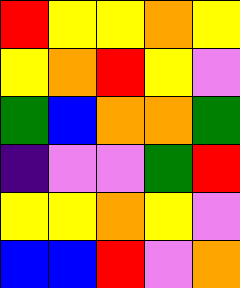[["red", "yellow", "yellow", "orange", "yellow"], ["yellow", "orange", "red", "yellow", "violet"], ["green", "blue", "orange", "orange", "green"], ["indigo", "violet", "violet", "green", "red"], ["yellow", "yellow", "orange", "yellow", "violet"], ["blue", "blue", "red", "violet", "orange"]]